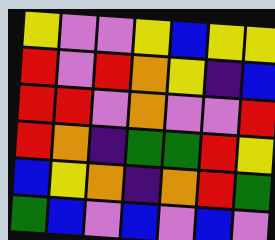[["yellow", "violet", "violet", "yellow", "blue", "yellow", "yellow"], ["red", "violet", "red", "orange", "yellow", "indigo", "blue"], ["red", "red", "violet", "orange", "violet", "violet", "red"], ["red", "orange", "indigo", "green", "green", "red", "yellow"], ["blue", "yellow", "orange", "indigo", "orange", "red", "green"], ["green", "blue", "violet", "blue", "violet", "blue", "violet"]]